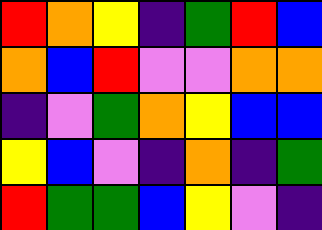[["red", "orange", "yellow", "indigo", "green", "red", "blue"], ["orange", "blue", "red", "violet", "violet", "orange", "orange"], ["indigo", "violet", "green", "orange", "yellow", "blue", "blue"], ["yellow", "blue", "violet", "indigo", "orange", "indigo", "green"], ["red", "green", "green", "blue", "yellow", "violet", "indigo"]]